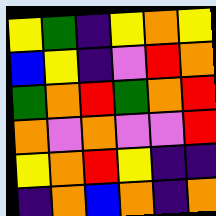[["yellow", "green", "indigo", "yellow", "orange", "yellow"], ["blue", "yellow", "indigo", "violet", "red", "orange"], ["green", "orange", "red", "green", "orange", "red"], ["orange", "violet", "orange", "violet", "violet", "red"], ["yellow", "orange", "red", "yellow", "indigo", "indigo"], ["indigo", "orange", "blue", "orange", "indigo", "orange"]]